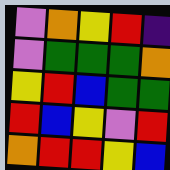[["violet", "orange", "yellow", "red", "indigo"], ["violet", "green", "green", "green", "orange"], ["yellow", "red", "blue", "green", "green"], ["red", "blue", "yellow", "violet", "red"], ["orange", "red", "red", "yellow", "blue"]]